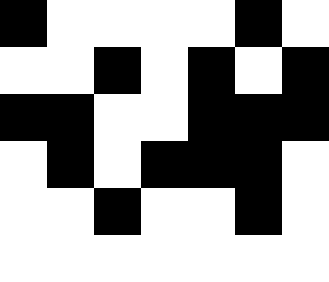[["black", "white", "white", "white", "white", "black", "white"], ["white", "white", "black", "white", "black", "white", "black"], ["black", "black", "white", "white", "black", "black", "black"], ["white", "black", "white", "black", "black", "black", "white"], ["white", "white", "black", "white", "white", "black", "white"], ["white", "white", "white", "white", "white", "white", "white"]]